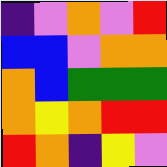[["indigo", "violet", "orange", "violet", "red"], ["blue", "blue", "violet", "orange", "orange"], ["orange", "blue", "green", "green", "green"], ["orange", "yellow", "orange", "red", "red"], ["red", "orange", "indigo", "yellow", "violet"]]